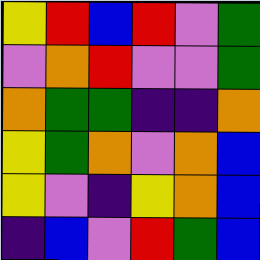[["yellow", "red", "blue", "red", "violet", "green"], ["violet", "orange", "red", "violet", "violet", "green"], ["orange", "green", "green", "indigo", "indigo", "orange"], ["yellow", "green", "orange", "violet", "orange", "blue"], ["yellow", "violet", "indigo", "yellow", "orange", "blue"], ["indigo", "blue", "violet", "red", "green", "blue"]]